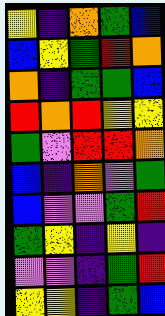[["yellow", "indigo", "orange", "green", "blue"], ["blue", "yellow", "green", "red", "orange"], ["orange", "indigo", "green", "green", "blue"], ["red", "orange", "red", "yellow", "yellow"], ["green", "violet", "red", "red", "orange"], ["blue", "indigo", "orange", "violet", "green"], ["blue", "violet", "violet", "green", "red"], ["green", "yellow", "indigo", "yellow", "indigo"], ["violet", "violet", "indigo", "green", "red"], ["yellow", "yellow", "indigo", "green", "blue"]]